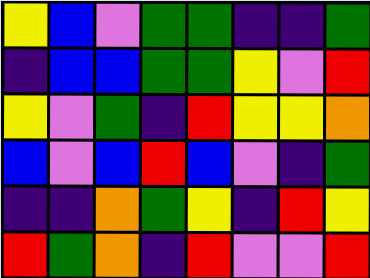[["yellow", "blue", "violet", "green", "green", "indigo", "indigo", "green"], ["indigo", "blue", "blue", "green", "green", "yellow", "violet", "red"], ["yellow", "violet", "green", "indigo", "red", "yellow", "yellow", "orange"], ["blue", "violet", "blue", "red", "blue", "violet", "indigo", "green"], ["indigo", "indigo", "orange", "green", "yellow", "indigo", "red", "yellow"], ["red", "green", "orange", "indigo", "red", "violet", "violet", "red"]]